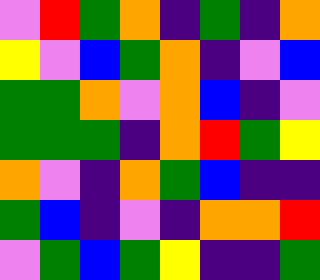[["violet", "red", "green", "orange", "indigo", "green", "indigo", "orange"], ["yellow", "violet", "blue", "green", "orange", "indigo", "violet", "blue"], ["green", "green", "orange", "violet", "orange", "blue", "indigo", "violet"], ["green", "green", "green", "indigo", "orange", "red", "green", "yellow"], ["orange", "violet", "indigo", "orange", "green", "blue", "indigo", "indigo"], ["green", "blue", "indigo", "violet", "indigo", "orange", "orange", "red"], ["violet", "green", "blue", "green", "yellow", "indigo", "indigo", "green"]]